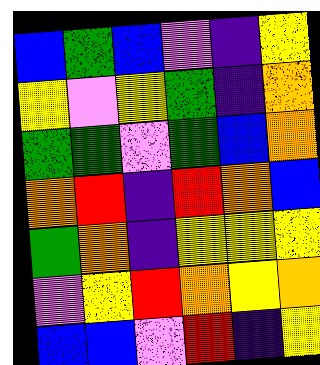[["blue", "green", "blue", "violet", "indigo", "yellow"], ["yellow", "violet", "yellow", "green", "indigo", "orange"], ["green", "green", "violet", "green", "blue", "orange"], ["orange", "red", "indigo", "red", "orange", "blue"], ["green", "orange", "indigo", "yellow", "yellow", "yellow"], ["violet", "yellow", "red", "orange", "yellow", "orange"], ["blue", "blue", "violet", "red", "indigo", "yellow"]]